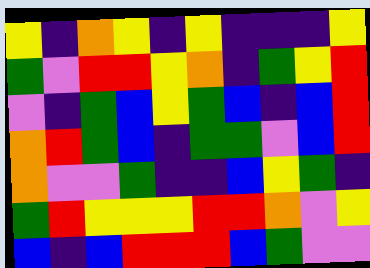[["yellow", "indigo", "orange", "yellow", "indigo", "yellow", "indigo", "indigo", "indigo", "yellow"], ["green", "violet", "red", "red", "yellow", "orange", "indigo", "green", "yellow", "red"], ["violet", "indigo", "green", "blue", "yellow", "green", "blue", "indigo", "blue", "red"], ["orange", "red", "green", "blue", "indigo", "green", "green", "violet", "blue", "red"], ["orange", "violet", "violet", "green", "indigo", "indigo", "blue", "yellow", "green", "indigo"], ["green", "red", "yellow", "yellow", "yellow", "red", "red", "orange", "violet", "yellow"], ["blue", "indigo", "blue", "red", "red", "red", "blue", "green", "violet", "violet"]]